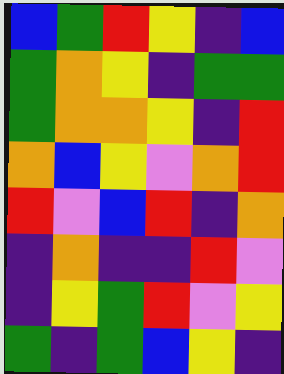[["blue", "green", "red", "yellow", "indigo", "blue"], ["green", "orange", "yellow", "indigo", "green", "green"], ["green", "orange", "orange", "yellow", "indigo", "red"], ["orange", "blue", "yellow", "violet", "orange", "red"], ["red", "violet", "blue", "red", "indigo", "orange"], ["indigo", "orange", "indigo", "indigo", "red", "violet"], ["indigo", "yellow", "green", "red", "violet", "yellow"], ["green", "indigo", "green", "blue", "yellow", "indigo"]]